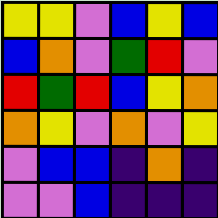[["yellow", "yellow", "violet", "blue", "yellow", "blue"], ["blue", "orange", "violet", "green", "red", "violet"], ["red", "green", "red", "blue", "yellow", "orange"], ["orange", "yellow", "violet", "orange", "violet", "yellow"], ["violet", "blue", "blue", "indigo", "orange", "indigo"], ["violet", "violet", "blue", "indigo", "indigo", "indigo"]]